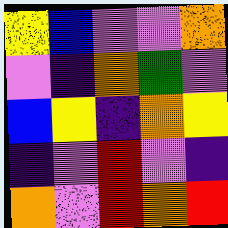[["yellow", "blue", "violet", "violet", "orange"], ["violet", "indigo", "orange", "green", "violet"], ["blue", "yellow", "indigo", "orange", "yellow"], ["indigo", "violet", "red", "violet", "indigo"], ["orange", "violet", "red", "orange", "red"]]